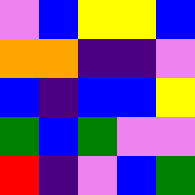[["violet", "blue", "yellow", "yellow", "blue"], ["orange", "orange", "indigo", "indigo", "violet"], ["blue", "indigo", "blue", "blue", "yellow"], ["green", "blue", "green", "violet", "violet"], ["red", "indigo", "violet", "blue", "green"]]